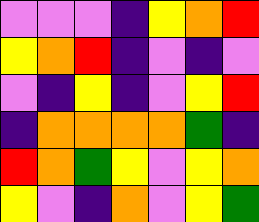[["violet", "violet", "violet", "indigo", "yellow", "orange", "red"], ["yellow", "orange", "red", "indigo", "violet", "indigo", "violet"], ["violet", "indigo", "yellow", "indigo", "violet", "yellow", "red"], ["indigo", "orange", "orange", "orange", "orange", "green", "indigo"], ["red", "orange", "green", "yellow", "violet", "yellow", "orange"], ["yellow", "violet", "indigo", "orange", "violet", "yellow", "green"]]